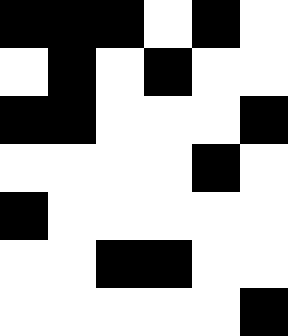[["black", "black", "black", "white", "black", "white"], ["white", "black", "white", "black", "white", "white"], ["black", "black", "white", "white", "white", "black"], ["white", "white", "white", "white", "black", "white"], ["black", "white", "white", "white", "white", "white"], ["white", "white", "black", "black", "white", "white"], ["white", "white", "white", "white", "white", "black"]]